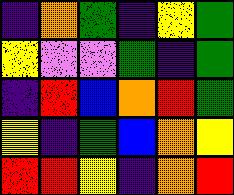[["indigo", "orange", "green", "indigo", "yellow", "green"], ["yellow", "violet", "violet", "green", "indigo", "green"], ["indigo", "red", "blue", "orange", "red", "green"], ["yellow", "indigo", "green", "blue", "orange", "yellow"], ["red", "red", "yellow", "indigo", "orange", "red"]]